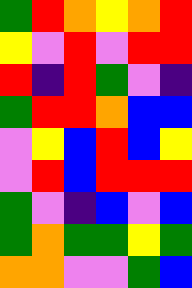[["green", "red", "orange", "yellow", "orange", "red"], ["yellow", "violet", "red", "violet", "red", "red"], ["red", "indigo", "red", "green", "violet", "indigo"], ["green", "red", "red", "orange", "blue", "blue"], ["violet", "yellow", "blue", "red", "blue", "yellow"], ["violet", "red", "blue", "red", "red", "red"], ["green", "violet", "indigo", "blue", "violet", "blue"], ["green", "orange", "green", "green", "yellow", "green"], ["orange", "orange", "violet", "violet", "green", "blue"]]